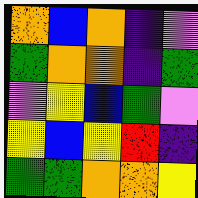[["orange", "blue", "orange", "indigo", "violet"], ["green", "orange", "orange", "indigo", "green"], ["violet", "yellow", "blue", "green", "violet"], ["yellow", "blue", "yellow", "red", "indigo"], ["green", "green", "orange", "orange", "yellow"]]